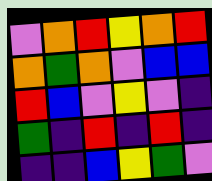[["violet", "orange", "red", "yellow", "orange", "red"], ["orange", "green", "orange", "violet", "blue", "blue"], ["red", "blue", "violet", "yellow", "violet", "indigo"], ["green", "indigo", "red", "indigo", "red", "indigo"], ["indigo", "indigo", "blue", "yellow", "green", "violet"]]